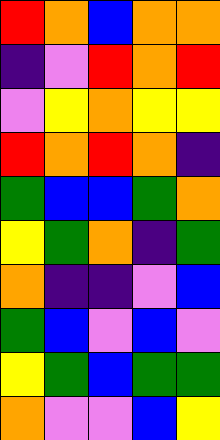[["red", "orange", "blue", "orange", "orange"], ["indigo", "violet", "red", "orange", "red"], ["violet", "yellow", "orange", "yellow", "yellow"], ["red", "orange", "red", "orange", "indigo"], ["green", "blue", "blue", "green", "orange"], ["yellow", "green", "orange", "indigo", "green"], ["orange", "indigo", "indigo", "violet", "blue"], ["green", "blue", "violet", "blue", "violet"], ["yellow", "green", "blue", "green", "green"], ["orange", "violet", "violet", "blue", "yellow"]]